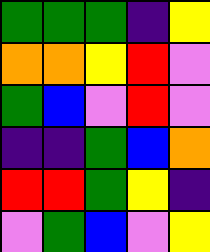[["green", "green", "green", "indigo", "yellow"], ["orange", "orange", "yellow", "red", "violet"], ["green", "blue", "violet", "red", "violet"], ["indigo", "indigo", "green", "blue", "orange"], ["red", "red", "green", "yellow", "indigo"], ["violet", "green", "blue", "violet", "yellow"]]